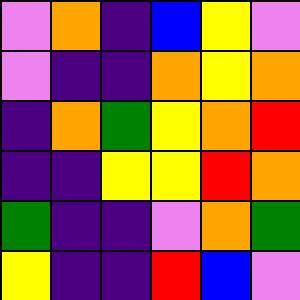[["violet", "orange", "indigo", "blue", "yellow", "violet"], ["violet", "indigo", "indigo", "orange", "yellow", "orange"], ["indigo", "orange", "green", "yellow", "orange", "red"], ["indigo", "indigo", "yellow", "yellow", "red", "orange"], ["green", "indigo", "indigo", "violet", "orange", "green"], ["yellow", "indigo", "indigo", "red", "blue", "violet"]]